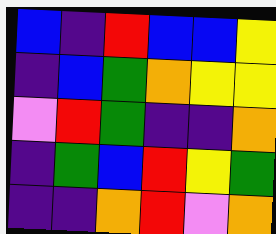[["blue", "indigo", "red", "blue", "blue", "yellow"], ["indigo", "blue", "green", "orange", "yellow", "yellow"], ["violet", "red", "green", "indigo", "indigo", "orange"], ["indigo", "green", "blue", "red", "yellow", "green"], ["indigo", "indigo", "orange", "red", "violet", "orange"]]